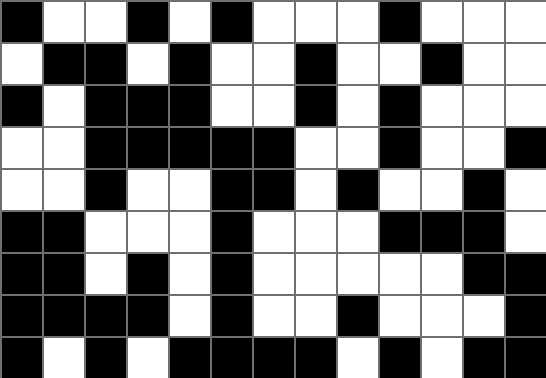[["black", "white", "white", "black", "white", "black", "white", "white", "white", "black", "white", "white", "white"], ["white", "black", "black", "white", "black", "white", "white", "black", "white", "white", "black", "white", "white"], ["black", "white", "black", "black", "black", "white", "white", "black", "white", "black", "white", "white", "white"], ["white", "white", "black", "black", "black", "black", "black", "white", "white", "black", "white", "white", "black"], ["white", "white", "black", "white", "white", "black", "black", "white", "black", "white", "white", "black", "white"], ["black", "black", "white", "white", "white", "black", "white", "white", "white", "black", "black", "black", "white"], ["black", "black", "white", "black", "white", "black", "white", "white", "white", "white", "white", "black", "black"], ["black", "black", "black", "black", "white", "black", "white", "white", "black", "white", "white", "white", "black"], ["black", "white", "black", "white", "black", "black", "black", "black", "white", "black", "white", "black", "black"]]